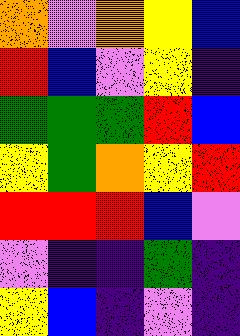[["orange", "violet", "orange", "yellow", "blue"], ["red", "blue", "violet", "yellow", "indigo"], ["green", "green", "green", "red", "blue"], ["yellow", "green", "orange", "yellow", "red"], ["red", "red", "red", "blue", "violet"], ["violet", "indigo", "indigo", "green", "indigo"], ["yellow", "blue", "indigo", "violet", "indigo"]]